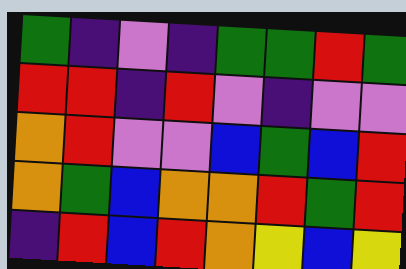[["green", "indigo", "violet", "indigo", "green", "green", "red", "green"], ["red", "red", "indigo", "red", "violet", "indigo", "violet", "violet"], ["orange", "red", "violet", "violet", "blue", "green", "blue", "red"], ["orange", "green", "blue", "orange", "orange", "red", "green", "red"], ["indigo", "red", "blue", "red", "orange", "yellow", "blue", "yellow"]]